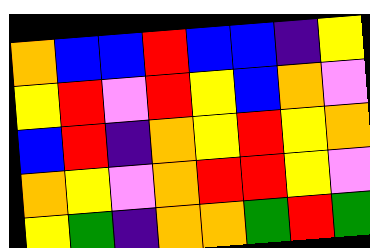[["orange", "blue", "blue", "red", "blue", "blue", "indigo", "yellow"], ["yellow", "red", "violet", "red", "yellow", "blue", "orange", "violet"], ["blue", "red", "indigo", "orange", "yellow", "red", "yellow", "orange"], ["orange", "yellow", "violet", "orange", "red", "red", "yellow", "violet"], ["yellow", "green", "indigo", "orange", "orange", "green", "red", "green"]]